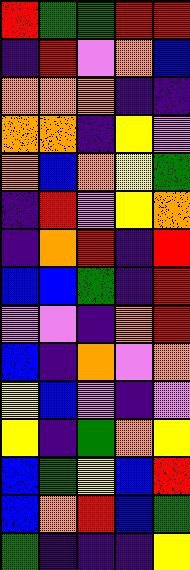[["red", "green", "green", "red", "red"], ["indigo", "red", "violet", "orange", "blue"], ["orange", "orange", "orange", "indigo", "indigo"], ["orange", "orange", "indigo", "yellow", "violet"], ["orange", "blue", "orange", "yellow", "green"], ["indigo", "red", "violet", "yellow", "orange"], ["indigo", "orange", "red", "indigo", "red"], ["blue", "blue", "green", "indigo", "red"], ["violet", "violet", "indigo", "orange", "red"], ["blue", "indigo", "orange", "violet", "orange"], ["yellow", "blue", "violet", "indigo", "violet"], ["yellow", "indigo", "green", "orange", "yellow"], ["blue", "green", "yellow", "blue", "red"], ["blue", "orange", "red", "blue", "green"], ["green", "indigo", "indigo", "indigo", "yellow"]]